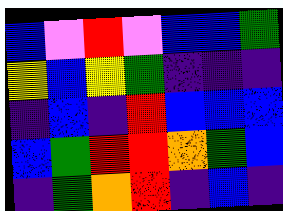[["blue", "violet", "red", "violet", "blue", "blue", "green"], ["yellow", "blue", "yellow", "green", "indigo", "indigo", "indigo"], ["indigo", "blue", "indigo", "red", "blue", "blue", "blue"], ["blue", "green", "red", "red", "orange", "green", "blue"], ["indigo", "green", "orange", "red", "indigo", "blue", "indigo"]]